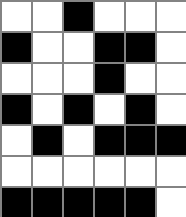[["white", "white", "black", "white", "white", "white"], ["black", "white", "white", "black", "black", "white"], ["white", "white", "white", "black", "white", "white"], ["black", "white", "black", "white", "black", "white"], ["white", "black", "white", "black", "black", "black"], ["white", "white", "white", "white", "white", "white"], ["black", "black", "black", "black", "black", "white"]]